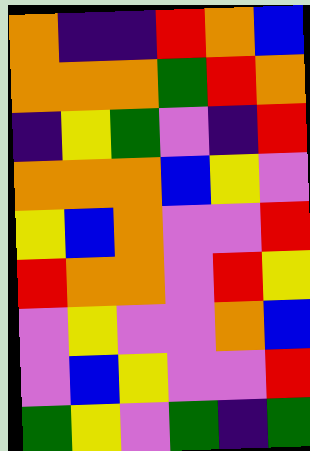[["orange", "indigo", "indigo", "red", "orange", "blue"], ["orange", "orange", "orange", "green", "red", "orange"], ["indigo", "yellow", "green", "violet", "indigo", "red"], ["orange", "orange", "orange", "blue", "yellow", "violet"], ["yellow", "blue", "orange", "violet", "violet", "red"], ["red", "orange", "orange", "violet", "red", "yellow"], ["violet", "yellow", "violet", "violet", "orange", "blue"], ["violet", "blue", "yellow", "violet", "violet", "red"], ["green", "yellow", "violet", "green", "indigo", "green"]]